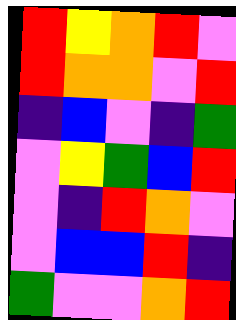[["red", "yellow", "orange", "red", "violet"], ["red", "orange", "orange", "violet", "red"], ["indigo", "blue", "violet", "indigo", "green"], ["violet", "yellow", "green", "blue", "red"], ["violet", "indigo", "red", "orange", "violet"], ["violet", "blue", "blue", "red", "indigo"], ["green", "violet", "violet", "orange", "red"]]